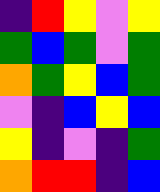[["indigo", "red", "yellow", "violet", "yellow"], ["green", "blue", "green", "violet", "green"], ["orange", "green", "yellow", "blue", "green"], ["violet", "indigo", "blue", "yellow", "blue"], ["yellow", "indigo", "violet", "indigo", "green"], ["orange", "red", "red", "indigo", "blue"]]